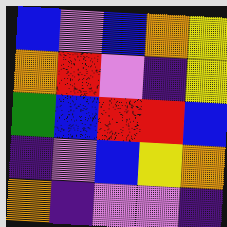[["blue", "violet", "blue", "orange", "yellow"], ["orange", "red", "violet", "indigo", "yellow"], ["green", "blue", "red", "red", "blue"], ["indigo", "violet", "blue", "yellow", "orange"], ["orange", "indigo", "violet", "violet", "indigo"]]